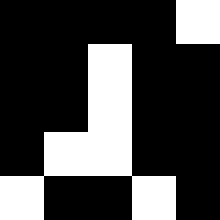[["black", "black", "black", "black", "white"], ["black", "black", "white", "black", "black"], ["black", "black", "white", "black", "black"], ["black", "white", "white", "black", "black"], ["white", "black", "black", "white", "black"]]